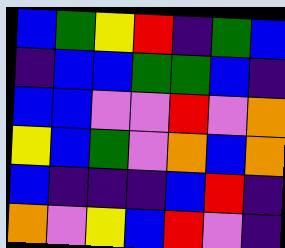[["blue", "green", "yellow", "red", "indigo", "green", "blue"], ["indigo", "blue", "blue", "green", "green", "blue", "indigo"], ["blue", "blue", "violet", "violet", "red", "violet", "orange"], ["yellow", "blue", "green", "violet", "orange", "blue", "orange"], ["blue", "indigo", "indigo", "indigo", "blue", "red", "indigo"], ["orange", "violet", "yellow", "blue", "red", "violet", "indigo"]]